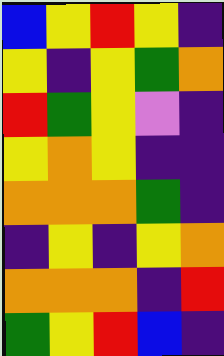[["blue", "yellow", "red", "yellow", "indigo"], ["yellow", "indigo", "yellow", "green", "orange"], ["red", "green", "yellow", "violet", "indigo"], ["yellow", "orange", "yellow", "indigo", "indigo"], ["orange", "orange", "orange", "green", "indigo"], ["indigo", "yellow", "indigo", "yellow", "orange"], ["orange", "orange", "orange", "indigo", "red"], ["green", "yellow", "red", "blue", "indigo"]]